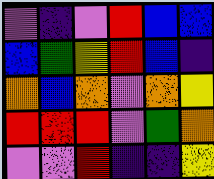[["violet", "indigo", "violet", "red", "blue", "blue"], ["blue", "green", "yellow", "red", "blue", "indigo"], ["orange", "blue", "orange", "violet", "orange", "yellow"], ["red", "red", "red", "violet", "green", "orange"], ["violet", "violet", "red", "indigo", "indigo", "yellow"]]